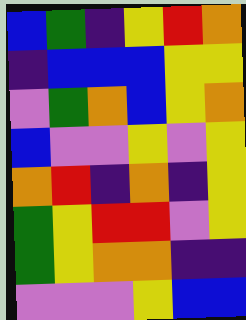[["blue", "green", "indigo", "yellow", "red", "orange"], ["indigo", "blue", "blue", "blue", "yellow", "yellow"], ["violet", "green", "orange", "blue", "yellow", "orange"], ["blue", "violet", "violet", "yellow", "violet", "yellow"], ["orange", "red", "indigo", "orange", "indigo", "yellow"], ["green", "yellow", "red", "red", "violet", "yellow"], ["green", "yellow", "orange", "orange", "indigo", "indigo"], ["violet", "violet", "violet", "yellow", "blue", "blue"]]